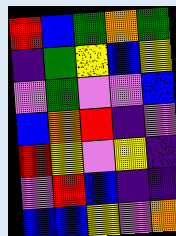[["red", "blue", "green", "orange", "green"], ["indigo", "green", "yellow", "blue", "yellow"], ["violet", "green", "violet", "violet", "blue"], ["blue", "orange", "red", "indigo", "violet"], ["red", "yellow", "violet", "yellow", "indigo"], ["violet", "red", "blue", "indigo", "indigo"], ["blue", "blue", "yellow", "violet", "orange"]]